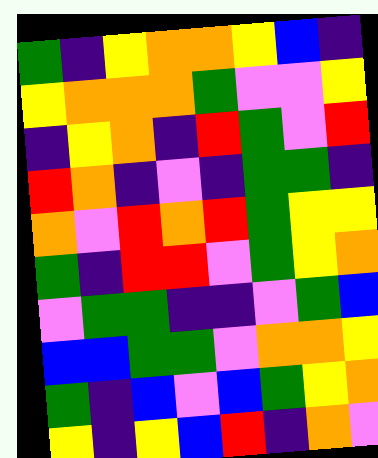[["green", "indigo", "yellow", "orange", "orange", "yellow", "blue", "indigo"], ["yellow", "orange", "orange", "orange", "green", "violet", "violet", "yellow"], ["indigo", "yellow", "orange", "indigo", "red", "green", "violet", "red"], ["red", "orange", "indigo", "violet", "indigo", "green", "green", "indigo"], ["orange", "violet", "red", "orange", "red", "green", "yellow", "yellow"], ["green", "indigo", "red", "red", "violet", "green", "yellow", "orange"], ["violet", "green", "green", "indigo", "indigo", "violet", "green", "blue"], ["blue", "blue", "green", "green", "violet", "orange", "orange", "yellow"], ["green", "indigo", "blue", "violet", "blue", "green", "yellow", "orange"], ["yellow", "indigo", "yellow", "blue", "red", "indigo", "orange", "violet"]]